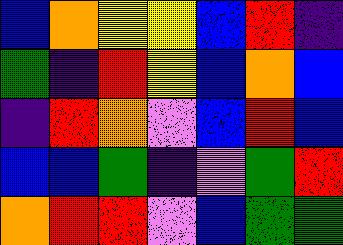[["blue", "orange", "yellow", "yellow", "blue", "red", "indigo"], ["green", "indigo", "red", "yellow", "blue", "orange", "blue"], ["indigo", "red", "orange", "violet", "blue", "red", "blue"], ["blue", "blue", "green", "indigo", "violet", "green", "red"], ["orange", "red", "red", "violet", "blue", "green", "green"]]